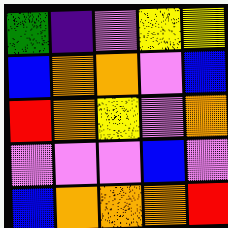[["green", "indigo", "violet", "yellow", "yellow"], ["blue", "orange", "orange", "violet", "blue"], ["red", "orange", "yellow", "violet", "orange"], ["violet", "violet", "violet", "blue", "violet"], ["blue", "orange", "orange", "orange", "red"]]